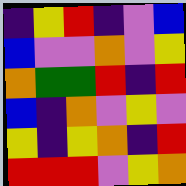[["indigo", "yellow", "red", "indigo", "violet", "blue"], ["blue", "violet", "violet", "orange", "violet", "yellow"], ["orange", "green", "green", "red", "indigo", "red"], ["blue", "indigo", "orange", "violet", "yellow", "violet"], ["yellow", "indigo", "yellow", "orange", "indigo", "red"], ["red", "red", "red", "violet", "yellow", "orange"]]